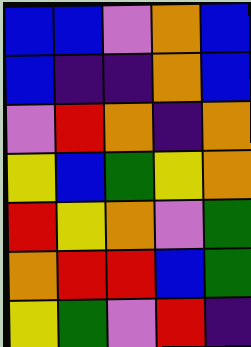[["blue", "blue", "violet", "orange", "blue"], ["blue", "indigo", "indigo", "orange", "blue"], ["violet", "red", "orange", "indigo", "orange"], ["yellow", "blue", "green", "yellow", "orange"], ["red", "yellow", "orange", "violet", "green"], ["orange", "red", "red", "blue", "green"], ["yellow", "green", "violet", "red", "indigo"]]